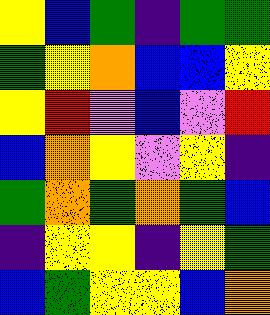[["yellow", "blue", "green", "indigo", "green", "green"], ["green", "yellow", "orange", "blue", "blue", "yellow"], ["yellow", "red", "violet", "blue", "violet", "red"], ["blue", "orange", "yellow", "violet", "yellow", "indigo"], ["green", "orange", "green", "orange", "green", "blue"], ["indigo", "yellow", "yellow", "indigo", "yellow", "green"], ["blue", "green", "yellow", "yellow", "blue", "orange"]]